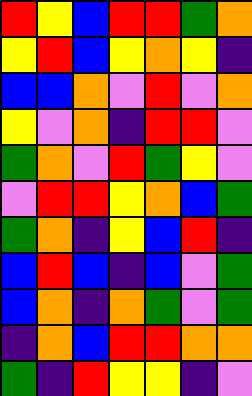[["red", "yellow", "blue", "red", "red", "green", "orange"], ["yellow", "red", "blue", "yellow", "orange", "yellow", "indigo"], ["blue", "blue", "orange", "violet", "red", "violet", "orange"], ["yellow", "violet", "orange", "indigo", "red", "red", "violet"], ["green", "orange", "violet", "red", "green", "yellow", "violet"], ["violet", "red", "red", "yellow", "orange", "blue", "green"], ["green", "orange", "indigo", "yellow", "blue", "red", "indigo"], ["blue", "red", "blue", "indigo", "blue", "violet", "green"], ["blue", "orange", "indigo", "orange", "green", "violet", "green"], ["indigo", "orange", "blue", "red", "red", "orange", "orange"], ["green", "indigo", "red", "yellow", "yellow", "indigo", "violet"]]